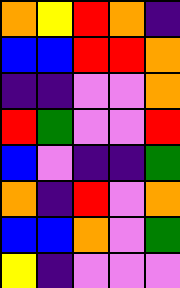[["orange", "yellow", "red", "orange", "indigo"], ["blue", "blue", "red", "red", "orange"], ["indigo", "indigo", "violet", "violet", "orange"], ["red", "green", "violet", "violet", "red"], ["blue", "violet", "indigo", "indigo", "green"], ["orange", "indigo", "red", "violet", "orange"], ["blue", "blue", "orange", "violet", "green"], ["yellow", "indigo", "violet", "violet", "violet"]]